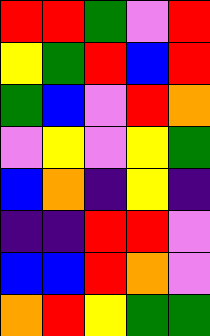[["red", "red", "green", "violet", "red"], ["yellow", "green", "red", "blue", "red"], ["green", "blue", "violet", "red", "orange"], ["violet", "yellow", "violet", "yellow", "green"], ["blue", "orange", "indigo", "yellow", "indigo"], ["indigo", "indigo", "red", "red", "violet"], ["blue", "blue", "red", "orange", "violet"], ["orange", "red", "yellow", "green", "green"]]